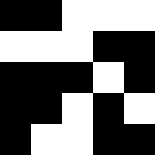[["black", "black", "white", "white", "white"], ["white", "white", "white", "black", "black"], ["black", "black", "black", "white", "black"], ["black", "black", "white", "black", "white"], ["black", "white", "white", "black", "black"]]